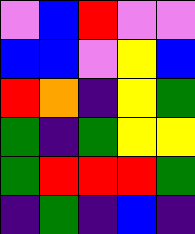[["violet", "blue", "red", "violet", "violet"], ["blue", "blue", "violet", "yellow", "blue"], ["red", "orange", "indigo", "yellow", "green"], ["green", "indigo", "green", "yellow", "yellow"], ["green", "red", "red", "red", "green"], ["indigo", "green", "indigo", "blue", "indigo"]]